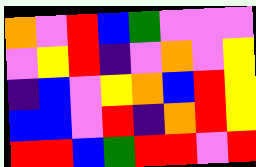[["orange", "violet", "red", "blue", "green", "violet", "violet", "violet"], ["violet", "yellow", "red", "indigo", "violet", "orange", "violet", "yellow"], ["indigo", "blue", "violet", "yellow", "orange", "blue", "red", "yellow"], ["blue", "blue", "violet", "red", "indigo", "orange", "red", "yellow"], ["red", "red", "blue", "green", "red", "red", "violet", "red"]]